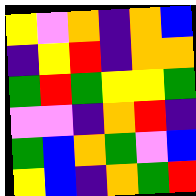[["yellow", "violet", "orange", "indigo", "orange", "blue"], ["indigo", "yellow", "red", "indigo", "orange", "orange"], ["green", "red", "green", "yellow", "yellow", "green"], ["violet", "violet", "indigo", "orange", "red", "indigo"], ["green", "blue", "orange", "green", "violet", "blue"], ["yellow", "blue", "indigo", "orange", "green", "red"]]